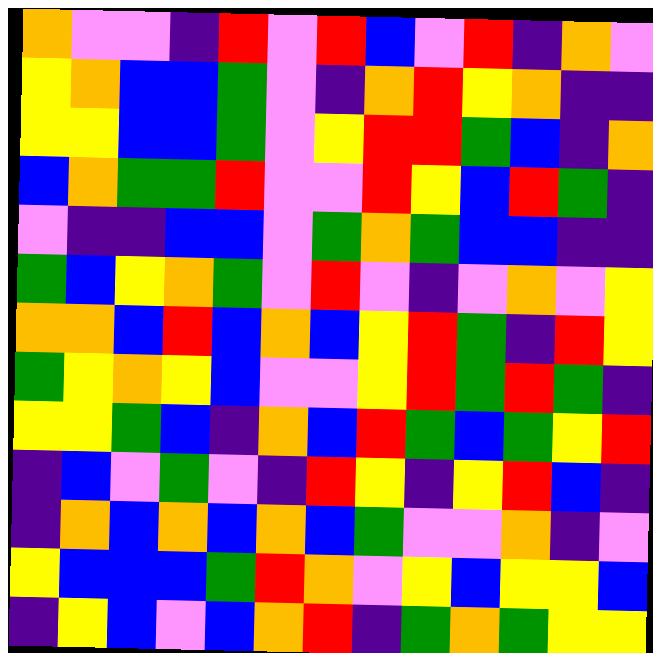[["orange", "violet", "violet", "indigo", "red", "violet", "red", "blue", "violet", "red", "indigo", "orange", "violet"], ["yellow", "orange", "blue", "blue", "green", "violet", "indigo", "orange", "red", "yellow", "orange", "indigo", "indigo"], ["yellow", "yellow", "blue", "blue", "green", "violet", "yellow", "red", "red", "green", "blue", "indigo", "orange"], ["blue", "orange", "green", "green", "red", "violet", "violet", "red", "yellow", "blue", "red", "green", "indigo"], ["violet", "indigo", "indigo", "blue", "blue", "violet", "green", "orange", "green", "blue", "blue", "indigo", "indigo"], ["green", "blue", "yellow", "orange", "green", "violet", "red", "violet", "indigo", "violet", "orange", "violet", "yellow"], ["orange", "orange", "blue", "red", "blue", "orange", "blue", "yellow", "red", "green", "indigo", "red", "yellow"], ["green", "yellow", "orange", "yellow", "blue", "violet", "violet", "yellow", "red", "green", "red", "green", "indigo"], ["yellow", "yellow", "green", "blue", "indigo", "orange", "blue", "red", "green", "blue", "green", "yellow", "red"], ["indigo", "blue", "violet", "green", "violet", "indigo", "red", "yellow", "indigo", "yellow", "red", "blue", "indigo"], ["indigo", "orange", "blue", "orange", "blue", "orange", "blue", "green", "violet", "violet", "orange", "indigo", "violet"], ["yellow", "blue", "blue", "blue", "green", "red", "orange", "violet", "yellow", "blue", "yellow", "yellow", "blue"], ["indigo", "yellow", "blue", "violet", "blue", "orange", "red", "indigo", "green", "orange", "green", "yellow", "yellow"]]